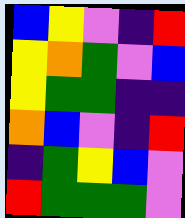[["blue", "yellow", "violet", "indigo", "red"], ["yellow", "orange", "green", "violet", "blue"], ["yellow", "green", "green", "indigo", "indigo"], ["orange", "blue", "violet", "indigo", "red"], ["indigo", "green", "yellow", "blue", "violet"], ["red", "green", "green", "green", "violet"]]